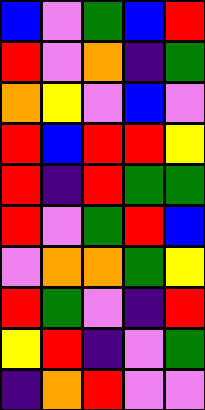[["blue", "violet", "green", "blue", "red"], ["red", "violet", "orange", "indigo", "green"], ["orange", "yellow", "violet", "blue", "violet"], ["red", "blue", "red", "red", "yellow"], ["red", "indigo", "red", "green", "green"], ["red", "violet", "green", "red", "blue"], ["violet", "orange", "orange", "green", "yellow"], ["red", "green", "violet", "indigo", "red"], ["yellow", "red", "indigo", "violet", "green"], ["indigo", "orange", "red", "violet", "violet"]]